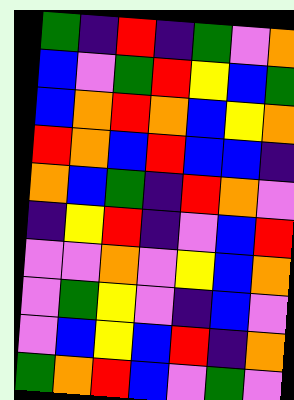[["green", "indigo", "red", "indigo", "green", "violet", "orange"], ["blue", "violet", "green", "red", "yellow", "blue", "green"], ["blue", "orange", "red", "orange", "blue", "yellow", "orange"], ["red", "orange", "blue", "red", "blue", "blue", "indigo"], ["orange", "blue", "green", "indigo", "red", "orange", "violet"], ["indigo", "yellow", "red", "indigo", "violet", "blue", "red"], ["violet", "violet", "orange", "violet", "yellow", "blue", "orange"], ["violet", "green", "yellow", "violet", "indigo", "blue", "violet"], ["violet", "blue", "yellow", "blue", "red", "indigo", "orange"], ["green", "orange", "red", "blue", "violet", "green", "violet"]]